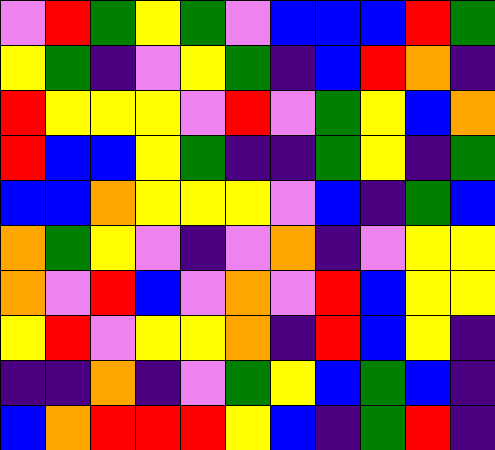[["violet", "red", "green", "yellow", "green", "violet", "blue", "blue", "blue", "red", "green"], ["yellow", "green", "indigo", "violet", "yellow", "green", "indigo", "blue", "red", "orange", "indigo"], ["red", "yellow", "yellow", "yellow", "violet", "red", "violet", "green", "yellow", "blue", "orange"], ["red", "blue", "blue", "yellow", "green", "indigo", "indigo", "green", "yellow", "indigo", "green"], ["blue", "blue", "orange", "yellow", "yellow", "yellow", "violet", "blue", "indigo", "green", "blue"], ["orange", "green", "yellow", "violet", "indigo", "violet", "orange", "indigo", "violet", "yellow", "yellow"], ["orange", "violet", "red", "blue", "violet", "orange", "violet", "red", "blue", "yellow", "yellow"], ["yellow", "red", "violet", "yellow", "yellow", "orange", "indigo", "red", "blue", "yellow", "indigo"], ["indigo", "indigo", "orange", "indigo", "violet", "green", "yellow", "blue", "green", "blue", "indigo"], ["blue", "orange", "red", "red", "red", "yellow", "blue", "indigo", "green", "red", "indigo"]]